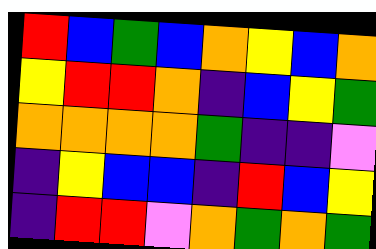[["red", "blue", "green", "blue", "orange", "yellow", "blue", "orange"], ["yellow", "red", "red", "orange", "indigo", "blue", "yellow", "green"], ["orange", "orange", "orange", "orange", "green", "indigo", "indigo", "violet"], ["indigo", "yellow", "blue", "blue", "indigo", "red", "blue", "yellow"], ["indigo", "red", "red", "violet", "orange", "green", "orange", "green"]]